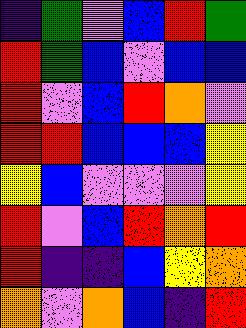[["indigo", "green", "violet", "blue", "red", "green"], ["red", "green", "blue", "violet", "blue", "blue"], ["red", "violet", "blue", "red", "orange", "violet"], ["red", "red", "blue", "blue", "blue", "yellow"], ["yellow", "blue", "violet", "violet", "violet", "yellow"], ["red", "violet", "blue", "red", "orange", "red"], ["red", "indigo", "indigo", "blue", "yellow", "orange"], ["orange", "violet", "orange", "blue", "indigo", "red"]]